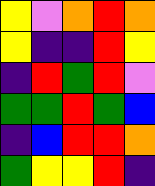[["yellow", "violet", "orange", "red", "orange"], ["yellow", "indigo", "indigo", "red", "yellow"], ["indigo", "red", "green", "red", "violet"], ["green", "green", "red", "green", "blue"], ["indigo", "blue", "red", "red", "orange"], ["green", "yellow", "yellow", "red", "indigo"]]